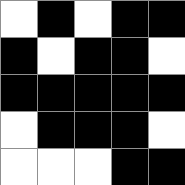[["white", "black", "white", "black", "black"], ["black", "white", "black", "black", "white"], ["black", "black", "black", "black", "black"], ["white", "black", "black", "black", "white"], ["white", "white", "white", "black", "black"]]